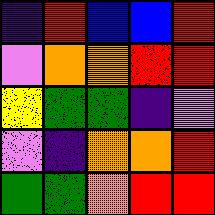[["indigo", "red", "blue", "blue", "red"], ["violet", "orange", "orange", "red", "red"], ["yellow", "green", "green", "indigo", "violet"], ["violet", "indigo", "orange", "orange", "red"], ["green", "green", "orange", "red", "red"]]